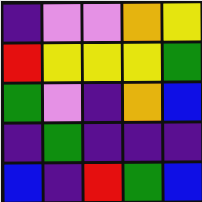[["indigo", "violet", "violet", "orange", "yellow"], ["red", "yellow", "yellow", "yellow", "green"], ["green", "violet", "indigo", "orange", "blue"], ["indigo", "green", "indigo", "indigo", "indigo"], ["blue", "indigo", "red", "green", "blue"]]